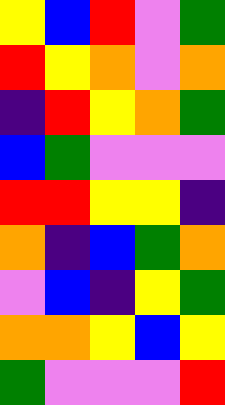[["yellow", "blue", "red", "violet", "green"], ["red", "yellow", "orange", "violet", "orange"], ["indigo", "red", "yellow", "orange", "green"], ["blue", "green", "violet", "violet", "violet"], ["red", "red", "yellow", "yellow", "indigo"], ["orange", "indigo", "blue", "green", "orange"], ["violet", "blue", "indigo", "yellow", "green"], ["orange", "orange", "yellow", "blue", "yellow"], ["green", "violet", "violet", "violet", "red"]]